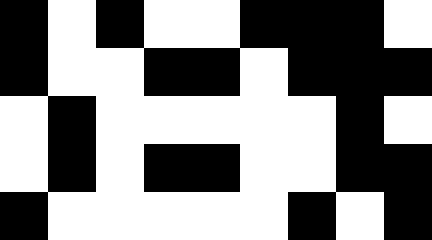[["black", "white", "black", "white", "white", "black", "black", "black", "white"], ["black", "white", "white", "black", "black", "white", "black", "black", "black"], ["white", "black", "white", "white", "white", "white", "white", "black", "white"], ["white", "black", "white", "black", "black", "white", "white", "black", "black"], ["black", "white", "white", "white", "white", "white", "black", "white", "black"]]